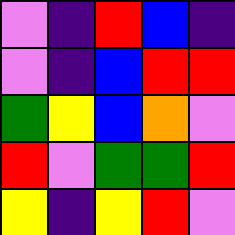[["violet", "indigo", "red", "blue", "indigo"], ["violet", "indigo", "blue", "red", "red"], ["green", "yellow", "blue", "orange", "violet"], ["red", "violet", "green", "green", "red"], ["yellow", "indigo", "yellow", "red", "violet"]]